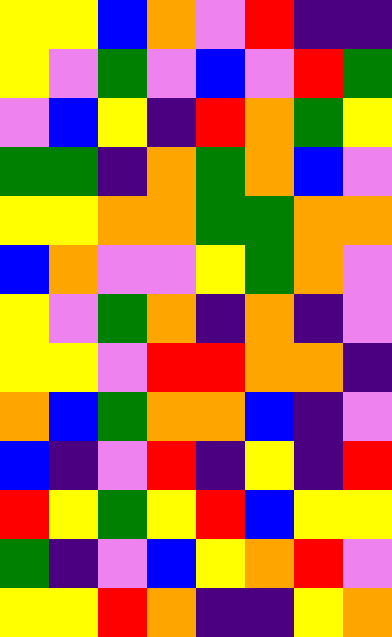[["yellow", "yellow", "blue", "orange", "violet", "red", "indigo", "indigo"], ["yellow", "violet", "green", "violet", "blue", "violet", "red", "green"], ["violet", "blue", "yellow", "indigo", "red", "orange", "green", "yellow"], ["green", "green", "indigo", "orange", "green", "orange", "blue", "violet"], ["yellow", "yellow", "orange", "orange", "green", "green", "orange", "orange"], ["blue", "orange", "violet", "violet", "yellow", "green", "orange", "violet"], ["yellow", "violet", "green", "orange", "indigo", "orange", "indigo", "violet"], ["yellow", "yellow", "violet", "red", "red", "orange", "orange", "indigo"], ["orange", "blue", "green", "orange", "orange", "blue", "indigo", "violet"], ["blue", "indigo", "violet", "red", "indigo", "yellow", "indigo", "red"], ["red", "yellow", "green", "yellow", "red", "blue", "yellow", "yellow"], ["green", "indigo", "violet", "blue", "yellow", "orange", "red", "violet"], ["yellow", "yellow", "red", "orange", "indigo", "indigo", "yellow", "orange"]]